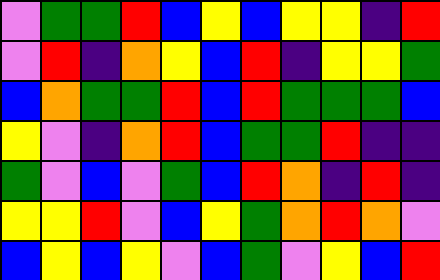[["violet", "green", "green", "red", "blue", "yellow", "blue", "yellow", "yellow", "indigo", "red"], ["violet", "red", "indigo", "orange", "yellow", "blue", "red", "indigo", "yellow", "yellow", "green"], ["blue", "orange", "green", "green", "red", "blue", "red", "green", "green", "green", "blue"], ["yellow", "violet", "indigo", "orange", "red", "blue", "green", "green", "red", "indigo", "indigo"], ["green", "violet", "blue", "violet", "green", "blue", "red", "orange", "indigo", "red", "indigo"], ["yellow", "yellow", "red", "violet", "blue", "yellow", "green", "orange", "red", "orange", "violet"], ["blue", "yellow", "blue", "yellow", "violet", "blue", "green", "violet", "yellow", "blue", "red"]]